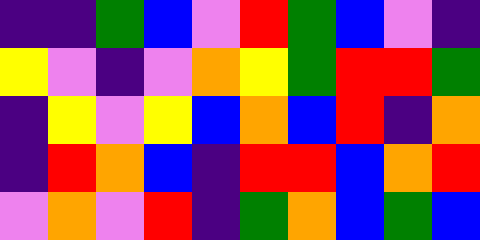[["indigo", "indigo", "green", "blue", "violet", "red", "green", "blue", "violet", "indigo"], ["yellow", "violet", "indigo", "violet", "orange", "yellow", "green", "red", "red", "green"], ["indigo", "yellow", "violet", "yellow", "blue", "orange", "blue", "red", "indigo", "orange"], ["indigo", "red", "orange", "blue", "indigo", "red", "red", "blue", "orange", "red"], ["violet", "orange", "violet", "red", "indigo", "green", "orange", "blue", "green", "blue"]]